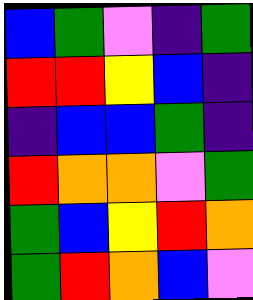[["blue", "green", "violet", "indigo", "green"], ["red", "red", "yellow", "blue", "indigo"], ["indigo", "blue", "blue", "green", "indigo"], ["red", "orange", "orange", "violet", "green"], ["green", "blue", "yellow", "red", "orange"], ["green", "red", "orange", "blue", "violet"]]